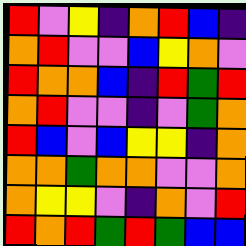[["red", "violet", "yellow", "indigo", "orange", "red", "blue", "indigo"], ["orange", "red", "violet", "violet", "blue", "yellow", "orange", "violet"], ["red", "orange", "orange", "blue", "indigo", "red", "green", "red"], ["orange", "red", "violet", "violet", "indigo", "violet", "green", "orange"], ["red", "blue", "violet", "blue", "yellow", "yellow", "indigo", "orange"], ["orange", "orange", "green", "orange", "orange", "violet", "violet", "orange"], ["orange", "yellow", "yellow", "violet", "indigo", "orange", "violet", "red"], ["red", "orange", "red", "green", "red", "green", "blue", "blue"]]